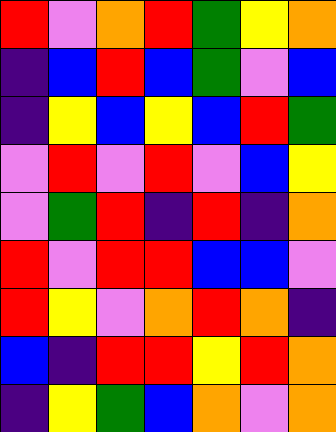[["red", "violet", "orange", "red", "green", "yellow", "orange"], ["indigo", "blue", "red", "blue", "green", "violet", "blue"], ["indigo", "yellow", "blue", "yellow", "blue", "red", "green"], ["violet", "red", "violet", "red", "violet", "blue", "yellow"], ["violet", "green", "red", "indigo", "red", "indigo", "orange"], ["red", "violet", "red", "red", "blue", "blue", "violet"], ["red", "yellow", "violet", "orange", "red", "orange", "indigo"], ["blue", "indigo", "red", "red", "yellow", "red", "orange"], ["indigo", "yellow", "green", "blue", "orange", "violet", "orange"]]